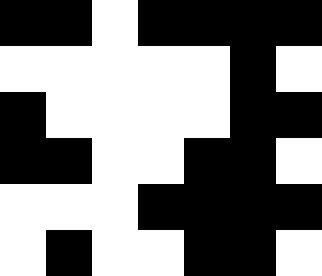[["black", "black", "white", "black", "black", "black", "black"], ["white", "white", "white", "white", "white", "black", "white"], ["black", "white", "white", "white", "white", "black", "black"], ["black", "black", "white", "white", "black", "black", "white"], ["white", "white", "white", "black", "black", "black", "black"], ["white", "black", "white", "white", "black", "black", "white"]]